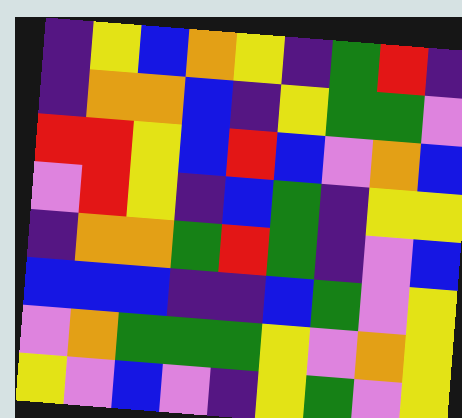[["indigo", "yellow", "blue", "orange", "yellow", "indigo", "green", "red", "indigo"], ["indigo", "orange", "orange", "blue", "indigo", "yellow", "green", "green", "violet"], ["red", "red", "yellow", "blue", "red", "blue", "violet", "orange", "blue"], ["violet", "red", "yellow", "indigo", "blue", "green", "indigo", "yellow", "yellow"], ["indigo", "orange", "orange", "green", "red", "green", "indigo", "violet", "blue"], ["blue", "blue", "blue", "indigo", "indigo", "blue", "green", "violet", "yellow"], ["violet", "orange", "green", "green", "green", "yellow", "violet", "orange", "yellow"], ["yellow", "violet", "blue", "violet", "indigo", "yellow", "green", "violet", "yellow"]]